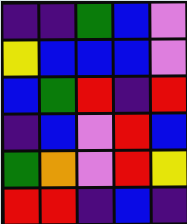[["indigo", "indigo", "green", "blue", "violet"], ["yellow", "blue", "blue", "blue", "violet"], ["blue", "green", "red", "indigo", "red"], ["indigo", "blue", "violet", "red", "blue"], ["green", "orange", "violet", "red", "yellow"], ["red", "red", "indigo", "blue", "indigo"]]